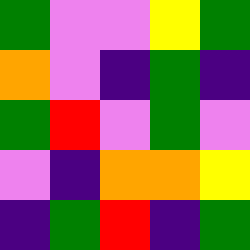[["green", "violet", "violet", "yellow", "green"], ["orange", "violet", "indigo", "green", "indigo"], ["green", "red", "violet", "green", "violet"], ["violet", "indigo", "orange", "orange", "yellow"], ["indigo", "green", "red", "indigo", "green"]]